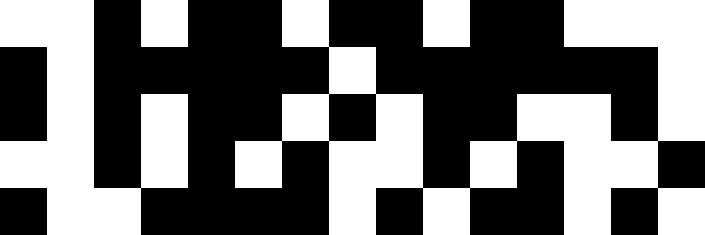[["white", "white", "black", "white", "black", "black", "white", "black", "black", "white", "black", "black", "white", "white", "white"], ["black", "white", "black", "black", "black", "black", "black", "white", "black", "black", "black", "black", "black", "black", "white"], ["black", "white", "black", "white", "black", "black", "white", "black", "white", "black", "black", "white", "white", "black", "white"], ["white", "white", "black", "white", "black", "white", "black", "white", "white", "black", "white", "black", "white", "white", "black"], ["black", "white", "white", "black", "black", "black", "black", "white", "black", "white", "black", "black", "white", "black", "white"]]